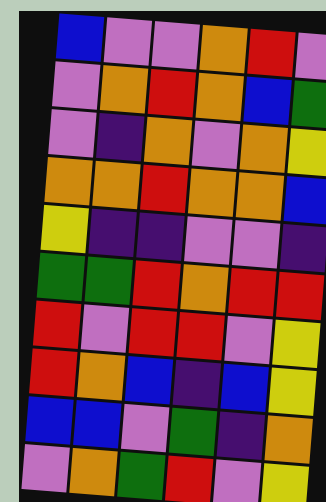[["blue", "violet", "violet", "orange", "red", "violet"], ["violet", "orange", "red", "orange", "blue", "green"], ["violet", "indigo", "orange", "violet", "orange", "yellow"], ["orange", "orange", "red", "orange", "orange", "blue"], ["yellow", "indigo", "indigo", "violet", "violet", "indigo"], ["green", "green", "red", "orange", "red", "red"], ["red", "violet", "red", "red", "violet", "yellow"], ["red", "orange", "blue", "indigo", "blue", "yellow"], ["blue", "blue", "violet", "green", "indigo", "orange"], ["violet", "orange", "green", "red", "violet", "yellow"]]